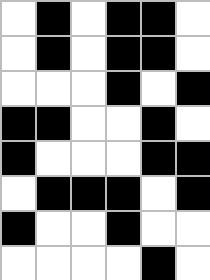[["white", "black", "white", "black", "black", "white"], ["white", "black", "white", "black", "black", "white"], ["white", "white", "white", "black", "white", "black"], ["black", "black", "white", "white", "black", "white"], ["black", "white", "white", "white", "black", "black"], ["white", "black", "black", "black", "white", "black"], ["black", "white", "white", "black", "white", "white"], ["white", "white", "white", "white", "black", "white"]]